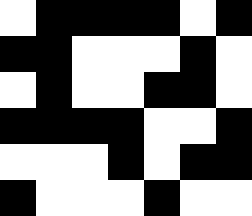[["white", "black", "black", "black", "black", "white", "black"], ["black", "black", "white", "white", "white", "black", "white"], ["white", "black", "white", "white", "black", "black", "white"], ["black", "black", "black", "black", "white", "white", "black"], ["white", "white", "white", "black", "white", "black", "black"], ["black", "white", "white", "white", "black", "white", "white"]]